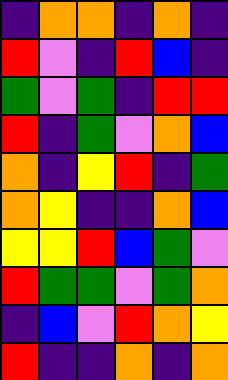[["indigo", "orange", "orange", "indigo", "orange", "indigo"], ["red", "violet", "indigo", "red", "blue", "indigo"], ["green", "violet", "green", "indigo", "red", "red"], ["red", "indigo", "green", "violet", "orange", "blue"], ["orange", "indigo", "yellow", "red", "indigo", "green"], ["orange", "yellow", "indigo", "indigo", "orange", "blue"], ["yellow", "yellow", "red", "blue", "green", "violet"], ["red", "green", "green", "violet", "green", "orange"], ["indigo", "blue", "violet", "red", "orange", "yellow"], ["red", "indigo", "indigo", "orange", "indigo", "orange"]]